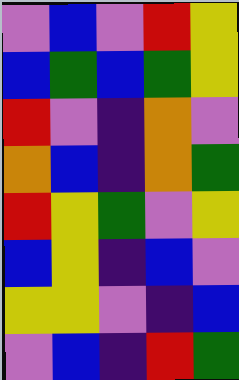[["violet", "blue", "violet", "red", "yellow"], ["blue", "green", "blue", "green", "yellow"], ["red", "violet", "indigo", "orange", "violet"], ["orange", "blue", "indigo", "orange", "green"], ["red", "yellow", "green", "violet", "yellow"], ["blue", "yellow", "indigo", "blue", "violet"], ["yellow", "yellow", "violet", "indigo", "blue"], ["violet", "blue", "indigo", "red", "green"]]